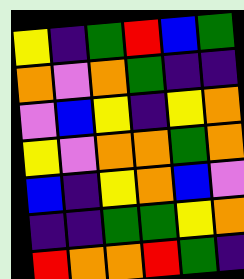[["yellow", "indigo", "green", "red", "blue", "green"], ["orange", "violet", "orange", "green", "indigo", "indigo"], ["violet", "blue", "yellow", "indigo", "yellow", "orange"], ["yellow", "violet", "orange", "orange", "green", "orange"], ["blue", "indigo", "yellow", "orange", "blue", "violet"], ["indigo", "indigo", "green", "green", "yellow", "orange"], ["red", "orange", "orange", "red", "green", "indigo"]]